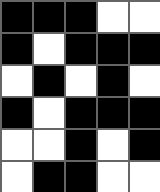[["black", "black", "black", "white", "white"], ["black", "white", "black", "black", "black"], ["white", "black", "white", "black", "white"], ["black", "white", "black", "black", "black"], ["white", "white", "black", "white", "black"], ["white", "black", "black", "white", "white"]]